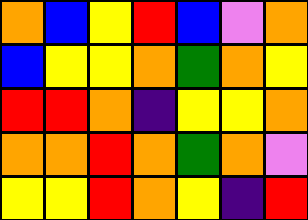[["orange", "blue", "yellow", "red", "blue", "violet", "orange"], ["blue", "yellow", "yellow", "orange", "green", "orange", "yellow"], ["red", "red", "orange", "indigo", "yellow", "yellow", "orange"], ["orange", "orange", "red", "orange", "green", "orange", "violet"], ["yellow", "yellow", "red", "orange", "yellow", "indigo", "red"]]